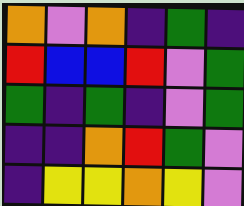[["orange", "violet", "orange", "indigo", "green", "indigo"], ["red", "blue", "blue", "red", "violet", "green"], ["green", "indigo", "green", "indigo", "violet", "green"], ["indigo", "indigo", "orange", "red", "green", "violet"], ["indigo", "yellow", "yellow", "orange", "yellow", "violet"]]